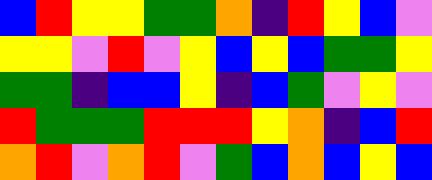[["blue", "red", "yellow", "yellow", "green", "green", "orange", "indigo", "red", "yellow", "blue", "violet"], ["yellow", "yellow", "violet", "red", "violet", "yellow", "blue", "yellow", "blue", "green", "green", "yellow"], ["green", "green", "indigo", "blue", "blue", "yellow", "indigo", "blue", "green", "violet", "yellow", "violet"], ["red", "green", "green", "green", "red", "red", "red", "yellow", "orange", "indigo", "blue", "red"], ["orange", "red", "violet", "orange", "red", "violet", "green", "blue", "orange", "blue", "yellow", "blue"]]